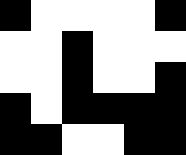[["black", "white", "white", "white", "white", "black"], ["white", "white", "black", "white", "white", "white"], ["white", "white", "black", "white", "white", "black"], ["black", "white", "black", "black", "black", "black"], ["black", "black", "white", "white", "black", "black"]]